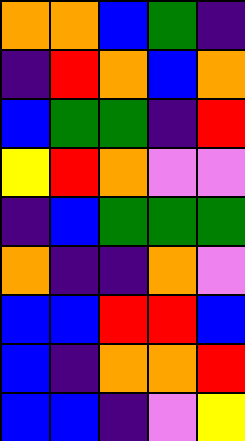[["orange", "orange", "blue", "green", "indigo"], ["indigo", "red", "orange", "blue", "orange"], ["blue", "green", "green", "indigo", "red"], ["yellow", "red", "orange", "violet", "violet"], ["indigo", "blue", "green", "green", "green"], ["orange", "indigo", "indigo", "orange", "violet"], ["blue", "blue", "red", "red", "blue"], ["blue", "indigo", "orange", "orange", "red"], ["blue", "blue", "indigo", "violet", "yellow"]]